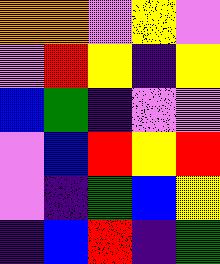[["orange", "orange", "violet", "yellow", "violet"], ["violet", "red", "yellow", "indigo", "yellow"], ["blue", "green", "indigo", "violet", "violet"], ["violet", "blue", "red", "yellow", "red"], ["violet", "indigo", "green", "blue", "yellow"], ["indigo", "blue", "red", "indigo", "green"]]